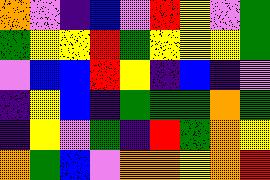[["orange", "violet", "indigo", "blue", "violet", "red", "yellow", "violet", "green"], ["green", "yellow", "yellow", "red", "green", "yellow", "yellow", "yellow", "green"], ["violet", "blue", "blue", "red", "yellow", "indigo", "blue", "indigo", "violet"], ["indigo", "yellow", "blue", "indigo", "green", "green", "green", "orange", "green"], ["indigo", "yellow", "violet", "green", "indigo", "red", "green", "orange", "yellow"], ["orange", "green", "blue", "violet", "orange", "orange", "yellow", "orange", "red"]]